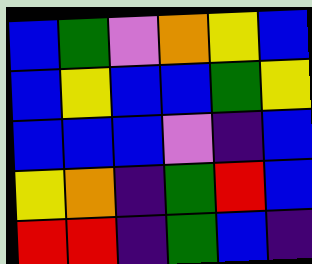[["blue", "green", "violet", "orange", "yellow", "blue"], ["blue", "yellow", "blue", "blue", "green", "yellow"], ["blue", "blue", "blue", "violet", "indigo", "blue"], ["yellow", "orange", "indigo", "green", "red", "blue"], ["red", "red", "indigo", "green", "blue", "indigo"]]